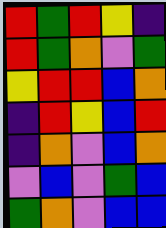[["red", "green", "red", "yellow", "indigo"], ["red", "green", "orange", "violet", "green"], ["yellow", "red", "red", "blue", "orange"], ["indigo", "red", "yellow", "blue", "red"], ["indigo", "orange", "violet", "blue", "orange"], ["violet", "blue", "violet", "green", "blue"], ["green", "orange", "violet", "blue", "blue"]]